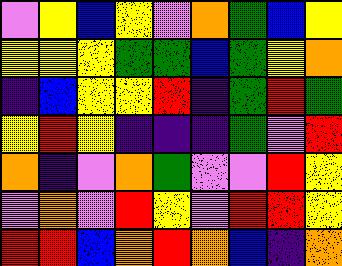[["violet", "yellow", "blue", "yellow", "violet", "orange", "green", "blue", "yellow"], ["yellow", "yellow", "yellow", "green", "green", "blue", "green", "yellow", "orange"], ["indigo", "blue", "yellow", "yellow", "red", "indigo", "green", "red", "green"], ["yellow", "red", "yellow", "indigo", "indigo", "indigo", "green", "violet", "red"], ["orange", "indigo", "violet", "orange", "green", "violet", "violet", "red", "yellow"], ["violet", "orange", "violet", "red", "yellow", "violet", "red", "red", "yellow"], ["red", "red", "blue", "orange", "red", "orange", "blue", "indigo", "orange"]]